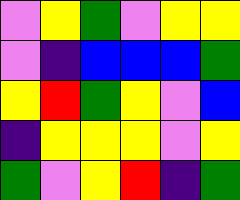[["violet", "yellow", "green", "violet", "yellow", "yellow"], ["violet", "indigo", "blue", "blue", "blue", "green"], ["yellow", "red", "green", "yellow", "violet", "blue"], ["indigo", "yellow", "yellow", "yellow", "violet", "yellow"], ["green", "violet", "yellow", "red", "indigo", "green"]]